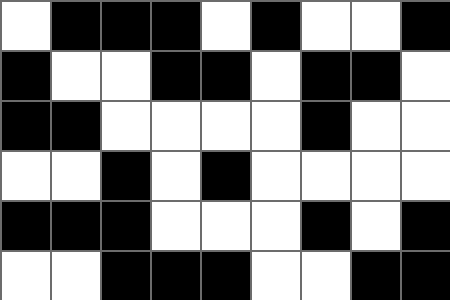[["white", "black", "black", "black", "white", "black", "white", "white", "black"], ["black", "white", "white", "black", "black", "white", "black", "black", "white"], ["black", "black", "white", "white", "white", "white", "black", "white", "white"], ["white", "white", "black", "white", "black", "white", "white", "white", "white"], ["black", "black", "black", "white", "white", "white", "black", "white", "black"], ["white", "white", "black", "black", "black", "white", "white", "black", "black"]]